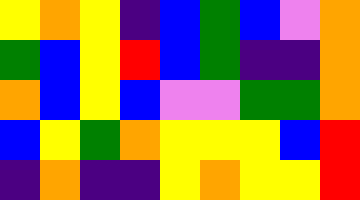[["yellow", "orange", "yellow", "indigo", "blue", "green", "blue", "violet", "orange"], ["green", "blue", "yellow", "red", "blue", "green", "indigo", "indigo", "orange"], ["orange", "blue", "yellow", "blue", "violet", "violet", "green", "green", "orange"], ["blue", "yellow", "green", "orange", "yellow", "yellow", "yellow", "blue", "red"], ["indigo", "orange", "indigo", "indigo", "yellow", "orange", "yellow", "yellow", "red"]]